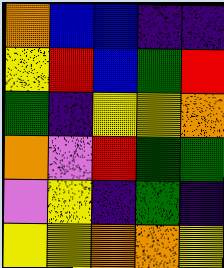[["orange", "blue", "blue", "indigo", "indigo"], ["yellow", "red", "blue", "green", "red"], ["green", "indigo", "yellow", "yellow", "orange"], ["orange", "violet", "red", "green", "green"], ["violet", "yellow", "indigo", "green", "indigo"], ["yellow", "yellow", "orange", "orange", "yellow"]]